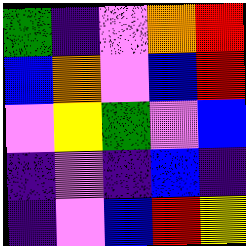[["green", "indigo", "violet", "orange", "red"], ["blue", "orange", "violet", "blue", "red"], ["violet", "yellow", "green", "violet", "blue"], ["indigo", "violet", "indigo", "blue", "indigo"], ["indigo", "violet", "blue", "red", "yellow"]]